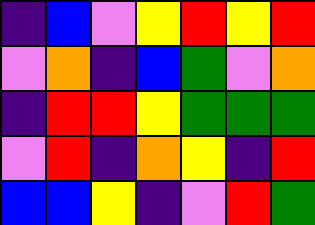[["indigo", "blue", "violet", "yellow", "red", "yellow", "red"], ["violet", "orange", "indigo", "blue", "green", "violet", "orange"], ["indigo", "red", "red", "yellow", "green", "green", "green"], ["violet", "red", "indigo", "orange", "yellow", "indigo", "red"], ["blue", "blue", "yellow", "indigo", "violet", "red", "green"]]